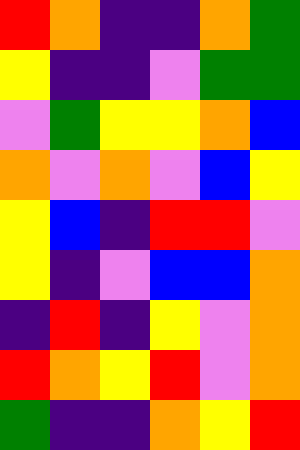[["red", "orange", "indigo", "indigo", "orange", "green"], ["yellow", "indigo", "indigo", "violet", "green", "green"], ["violet", "green", "yellow", "yellow", "orange", "blue"], ["orange", "violet", "orange", "violet", "blue", "yellow"], ["yellow", "blue", "indigo", "red", "red", "violet"], ["yellow", "indigo", "violet", "blue", "blue", "orange"], ["indigo", "red", "indigo", "yellow", "violet", "orange"], ["red", "orange", "yellow", "red", "violet", "orange"], ["green", "indigo", "indigo", "orange", "yellow", "red"]]